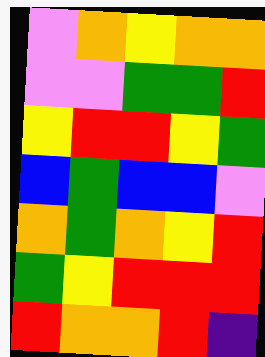[["violet", "orange", "yellow", "orange", "orange"], ["violet", "violet", "green", "green", "red"], ["yellow", "red", "red", "yellow", "green"], ["blue", "green", "blue", "blue", "violet"], ["orange", "green", "orange", "yellow", "red"], ["green", "yellow", "red", "red", "red"], ["red", "orange", "orange", "red", "indigo"]]